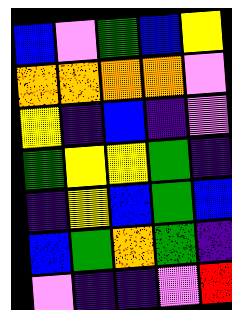[["blue", "violet", "green", "blue", "yellow"], ["orange", "orange", "orange", "orange", "violet"], ["yellow", "indigo", "blue", "indigo", "violet"], ["green", "yellow", "yellow", "green", "indigo"], ["indigo", "yellow", "blue", "green", "blue"], ["blue", "green", "orange", "green", "indigo"], ["violet", "indigo", "indigo", "violet", "red"]]